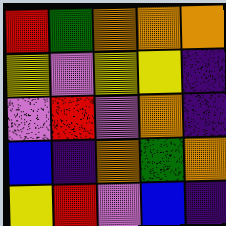[["red", "green", "orange", "orange", "orange"], ["yellow", "violet", "yellow", "yellow", "indigo"], ["violet", "red", "violet", "orange", "indigo"], ["blue", "indigo", "orange", "green", "orange"], ["yellow", "red", "violet", "blue", "indigo"]]